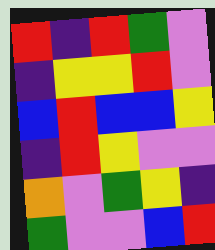[["red", "indigo", "red", "green", "violet"], ["indigo", "yellow", "yellow", "red", "violet"], ["blue", "red", "blue", "blue", "yellow"], ["indigo", "red", "yellow", "violet", "violet"], ["orange", "violet", "green", "yellow", "indigo"], ["green", "violet", "violet", "blue", "red"]]